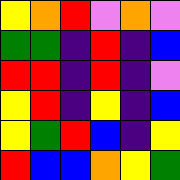[["yellow", "orange", "red", "violet", "orange", "violet"], ["green", "green", "indigo", "red", "indigo", "blue"], ["red", "red", "indigo", "red", "indigo", "violet"], ["yellow", "red", "indigo", "yellow", "indigo", "blue"], ["yellow", "green", "red", "blue", "indigo", "yellow"], ["red", "blue", "blue", "orange", "yellow", "green"]]